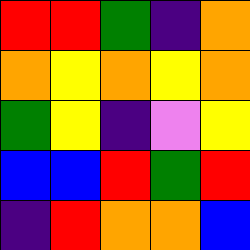[["red", "red", "green", "indigo", "orange"], ["orange", "yellow", "orange", "yellow", "orange"], ["green", "yellow", "indigo", "violet", "yellow"], ["blue", "blue", "red", "green", "red"], ["indigo", "red", "orange", "orange", "blue"]]